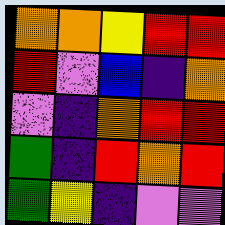[["orange", "orange", "yellow", "red", "red"], ["red", "violet", "blue", "indigo", "orange"], ["violet", "indigo", "orange", "red", "red"], ["green", "indigo", "red", "orange", "red"], ["green", "yellow", "indigo", "violet", "violet"]]